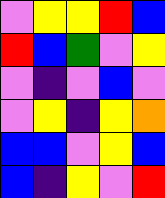[["violet", "yellow", "yellow", "red", "blue"], ["red", "blue", "green", "violet", "yellow"], ["violet", "indigo", "violet", "blue", "violet"], ["violet", "yellow", "indigo", "yellow", "orange"], ["blue", "blue", "violet", "yellow", "blue"], ["blue", "indigo", "yellow", "violet", "red"]]